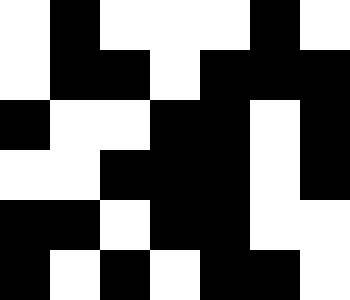[["white", "black", "white", "white", "white", "black", "white"], ["white", "black", "black", "white", "black", "black", "black"], ["black", "white", "white", "black", "black", "white", "black"], ["white", "white", "black", "black", "black", "white", "black"], ["black", "black", "white", "black", "black", "white", "white"], ["black", "white", "black", "white", "black", "black", "white"]]